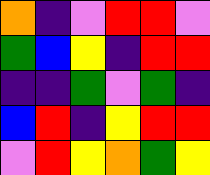[["orange", "indigo", "violet", "red", "red", "violet"], ["green", "blue", "yellow", "indigo", "red", "red"], ["indigo", "indigo", "green", "violet", "green", "indigo"], ["blue", "red", "indigo", "yellow", "red", "red"], ["violet", "red", "yellow", "orange", "green", "yellow"]]